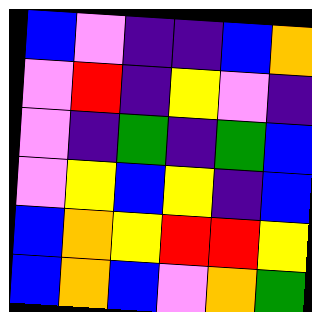[["blue", "violet", "indigo", "indigo", "blue", "orange"], ["violet", "red", "indigo", "yellow", "violet", "indigo"], ["violet", "indigo", "green", "indigo", "green", "blue"], ["violet", "yellow", "blue", "yellow", "indigo", "blue"], ["blue", "orange", "yellow", "red", "red", "yellow"], ["blue", "orange", "blue", "violet", "orange", "green"]]